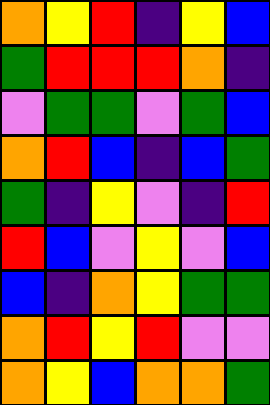[["orange", "yellow", "red", "indigo", "yellow", "blue"], ["green", "red", "red", "red", "orange", "indigo"], ["violet", "green", "green", "violet", "green", "blue"], ["orange", "red", "blue", "indigo", "blue", "green"], ["green", "indigo", "yellow", "violet", "indigo", "red"], ["red", "blue", "violet", "yellow", "violet", "blue"], ["blue", "indigo", "orange", "yellow", "green", "green"], ["orange", "red", "yellow", "red", "violet", "violet"], ["orange", "yellow", "blue", "orange", "orange", "green"]]